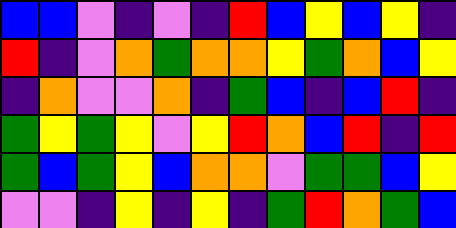[["blue", "blue", "violet", "indigo", "violet", "indigo", "red", "blue", "yellow", "blue", "yellow", "indigo"], ["red", "indigo", "violet", "orange", "green", "orange", "orange", "yellow", "green", "orange", "blue", "yellow"], ["indigo", "orange", "violet", "violet", "orange", "indigo", "green", "blue", "indigo", "blue", "red", "indigo"], ["green", "yellow", "green", "yellow", "violet", "yellow", "red", "orange", "blue", "red", "indigo", "red"], ["green", "blue", "green", "yellow", "blue", "orange", "orange", "violet", "green", "green", "blue", "yellow"], ["violet", "violet", "indigo", "yellow", "indigo", "yellow", "indigo", "green", "red", "orange", "green", "blue"]]